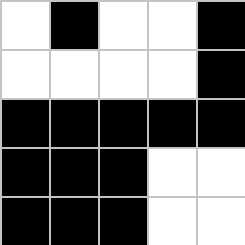[["white", "black", "white", "white", "black"], ["white", "white", "white", "white", "black"], ["black", "black", "black", "black", "black"], ["black", "black", "black", "white", "white"], ["black", "black", "black", "white", "white"]]